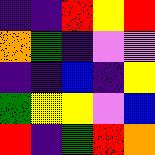[["indigo", "indigo", "red", "yellow", "red"], ["orange", "green", "indigo", "violet", "violet"], ["indigo", "indigo", "blue", "indigo", "yellow"], ["green", "yellow", "yellow", "violet", "blue"], ["red", "indigo", "green", "red", "orange"]]